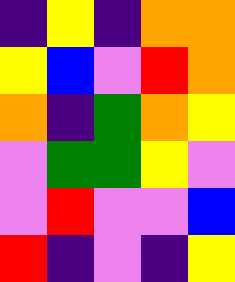[["indigo", "yellow", "indigo", "orange", "orange"], ["yellow", "blue", "violet", "red", "orange"], ["orange", "indigo", "green", "orange", "yellow"], ["violet", "green", "green", "yellow", "violet"], ["violet", "red", "violet", "violet", "blue"], ["red", "indigo", "violet", "indigo", "yellow"]]